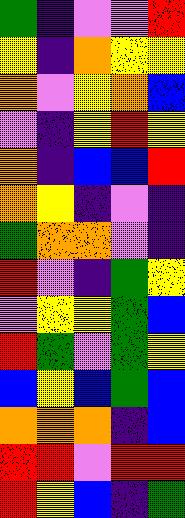[["green", "indigo", "violet", "violet", "red"], ["yellow", "indigo", "orange", "yellow", "yellow"], ["orange", "violet", "yellow", "orange", "blue"], ["violet", "indigo", "yellow", "red", "yellow"], ["orange", "indigo", "blue", "blue", "red"], ["orange", "yellow", "indigo", "violet", "indigo"], ["green", "orange", "orange", "violet", "indigo"], ["red", "violet", "indigo", "green", "yellow"], ["violet", "yellow", "yellow", "green", "blue"], ["red", "green", "violet", "green", "yellow"], ["blue", "yellow", "blue", "green", "blue"], ["orange", "orange", "orange", "indigo", "blue"], ["red", "red", "violet", "red", "red"], ["red", "yellow", "blue", "indigo", "green"]]